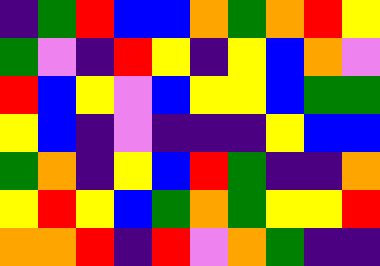[["indigo", "green", "red", "blue", "blue", "orange", "green", "orange", "red", "yellow"], ["green", "violet", "indigo", "red", "yellow", "indigo", "yellow", "blue", "orange", "violet"], ["red", "blue", "yellow", "violet", "blue", "yellow", "yellow", "blue", "green", "green"], ["yellow", "blue", "indigo", "violet", "indigo", "indigo", "indigo", "yellow", "blue", "blue"], ["green", "orange", "indigo", "yellow", "blue", "red", "green", "indigo", "indigo", "orange"], ["yellow", "red", "yellow", "blue", "green", "orange", "green", "yellow", "yellow", "red"], ["orange", "orange", "red", "indigo", "red", "violet", "orange", "green", "indigo", "indigo"]]